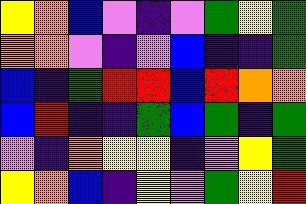[["yellow", "orange", "blue", "violet", "indigo", "violet", "green", "yellow", "green"], ["orange", "orange", "violet", "indigo", "violet", "blue", "indigo", "indigo", "green"], ["blue", "indigo", "green", "red", "red", "blue", "red", "orange", "orange"], ["blue", "red", "indigo", "indigo", "green", "blue", "green", "indigo", "green"], ["violet", "indigo", "orange", "yellow", "yellow", "indigo", "violet", "yellow", "green"], ["yellow", "orange", "blue", "indigo", "yellow", "violet", "green", "yellow", "red"]]